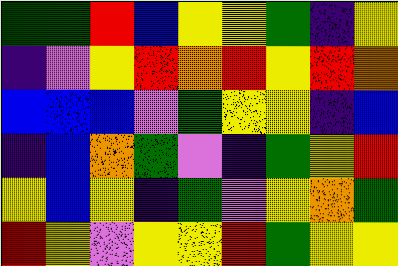[["green", "green", "red", "blue", "yellow", "yellow", "green", "indigo", "yellow"], ["indigo", "violet", "yellow", "red", "orange", "red", "yellow", "red", "orange"], ["blue", "blue", "blue", "violet", "green", "yellow", "yellow", "indigo", "blue"], ["indigo", "blue", "orange", "green", "violet", "indigo", "green", "yellow", "red"], ["yellow", "blue", "yellow", "indigo", "green", "violet", "yellow", "orange", "green"], ["red", "yellow", "violet", "yellow", "yellow", "red", "green", "yellow", "yellow"]]